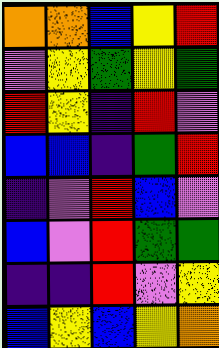[["orange", "orange", "blue", "yellow", "red"], ["violet", "yellow", "green", "yellow", "green"], ["red", "yellow", "indigo", "red", "violet"], ["blue", "blue", "indigo", "green", "red"], ["indigo", "violet", "red", "blue", "violet"], ["blue", "violet", "red", "green", "green"], ["indigo", "indigo", "red", "violet", "yellow"], ["blue", "yellow", "blue", "yellow", "orange"]]